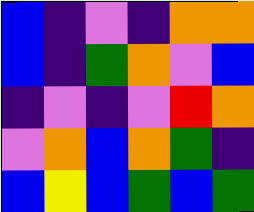[["blue", "indigo", "violet", "indigo", "orange", "orange"], ["blue", "indigo", "green", "orange", "violet", "blue"], ["indigo", "violet", "indigo", "violet", "red", "orange"], ["violet", "orange", "blue", "orange", "green", "indigo"], ["blue", "yellow", "blue", "green", "blue", "green"]]